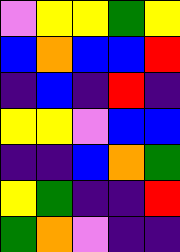[["violet", "yellow", "yellow", "green", "yellow"], ["blue", "orange", "blue", "blue", "red"], ["indigo", "blue", "indigo", "red", "indigo"], ["yellow", "yellow", "violet", "blue", "blue"], ["indigo", "indigo", "blue", "orange", "green"], ["yellow", "green", "indigo", "indigo", "red"], ["green", "orange", "violet", "indigo", "indigo"]]